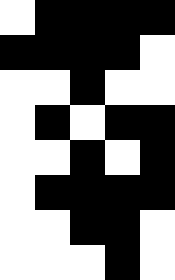[["white", "black", "black", "black", "black"], ["black", "black", "black", "black", "white"], ["white", "white", "black", "white", "white"], ["white", "black", "white", "black", "black"], ["white", "white", "black", "white", "black"], ["white", "black", "black", "black", "black"], ["white", "white", "black", "black", "white"], ["white", "white", "white", "black", "white"]]